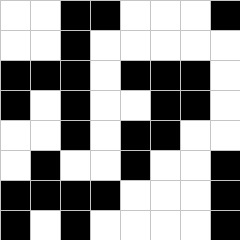[["white", "white", "black", "black", "white", "white", "white", "black"], ["white", "white", "black", "white", "white", "white", "white", "white"], ["black", "black", "black", "white", "black", "black", "black", "white"], ["black", "white", "black", "white", "white", "black", "black", "white"], ["white", "white", "black", "white", "black", "black", "white", "white"], ["white", "black", "white", "white", "black", "white", "white", "black"], ["black", "black", "black", "black", "white", "white", "white", "black"], ["black", "white", "black", "white", "white", "white", "white", "black"]]